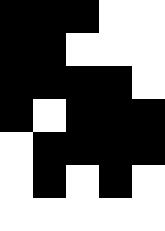[["black", "black", "black", "white", "white"], ["black", "black", "white", "white", "white"], ["black", "black", "black", "black", "white"], ["black", "white", "black", "black", "black"], ["white", "black", "black", "black", "black"], ["white", "black", "white", "black", "white"], ["white", "white", "white", "white", "white"]]